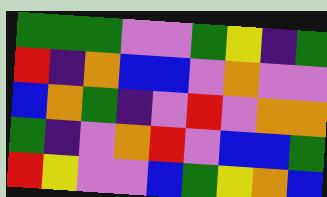[["green", "green", "green", "violet", "violet", "green", "yellow", "indigo", "green"], ["red", "indigo", "orange", "blue", "blue", "violet", "orange", "violet", "violet"], ["blue", "orange", "green", "indigo", "violet", "red", "violet", "orange", "orange"], ["green", "indigo", "violet", "orange", "red", "violet", "blue", "blue", "green"], ["red", "yellow", "violet", "violet", "blue", "green", "yellow", "orange", "blue"]]